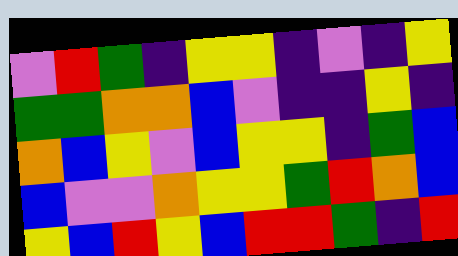[["violet", "red", "green", "indigo", "yellow", "yellow", "indigo", "violet", "indigo", "yellow"], ["green", "green", "orange", "orange", "blue", "violet", "indigo", "indigo", "yellow", "indigo"], ["orange", "blue", "yellow", "violet", "blue", "yellow", "yellow", "indigo", "green", "blue"], ["blue", "violet", "violet", "orange", "yellow", "yellow", "green", "red", "orange", "blue"], ["yellow", "blue", "red", "yellow", "blue", "red", "red", "green", "indigo", "red"]]